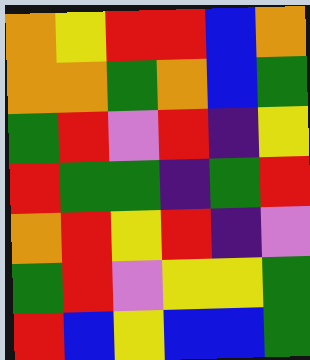[["orange", "yellow", "red", "red", "blue", "orange"], ["orange", "orange", "green", "orange", "blue", "green"], ["green", "red", "violet", "red", "indigo", "yellow"], ["red", "green", "green", "indigo", "green", "red"], ["orange", "red", "yellow", "red", "indigo", "violet"], ["green", "red", "violet", "yellow", "yellow", "green"], ["red", "blue", "yellow", "blue", "blue", "green"]]